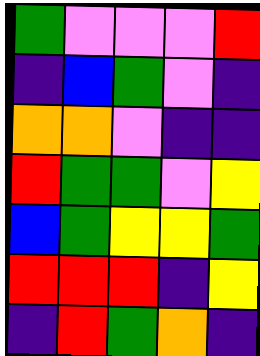[["green", "violet", "violet", "violet", "red"], ["indigo", "blue", "green", "violet", "indigo"], ["orange", "orange", "violet", "indigo", "indigo"], ["red", "green", "green", "violet", "yellow"], ["blue", "green", "yellow", "yellow", "green"], ["red", "red", "red", "indigo", "yellow"], ["indigo", "red", "green", "orange", "indigo"]]